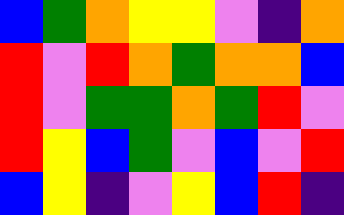[["blue", "green", "orange", "yellow", "yellow", "violet", "indigo", "orange"], ["red", "violet", "red", "orange", "green", "orange", "orange", "blue"], ["red", "violet", "green", "green", "orange", "green", "red", "violet"], ["red", "yellow", "blue", "green", "violet", "blue", "violet", "red"], ["blue", "yellow", "indigo", "violet", "yellow", "blue", "red", "indigo"]]